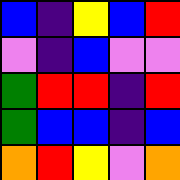[["blue", "indigo", "yellow", "blue", "red"], ["violet", "indigo", "blue", "violet", "violet"], ["green", "red", "red", "indigo", "red"], ["green", "blue", "blue", "indigo", "blue"], ["orange", "red", "yellow", "violet", "orange"]]